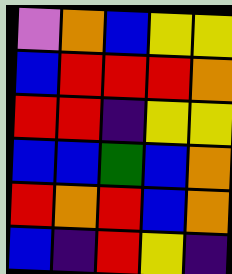[["violet", "orange", "blue", "yellow", "yellow"], ["blue", "red", "red", "red", "orange"], ["red", "red", "indigo", "yellow", "yellow"], ["blue", "blue", "green", "blue", "orange"], ["red", "orange", "red", "blue", "orange"], ["blue", "indigo", "red", "yellow", "indigo"]]